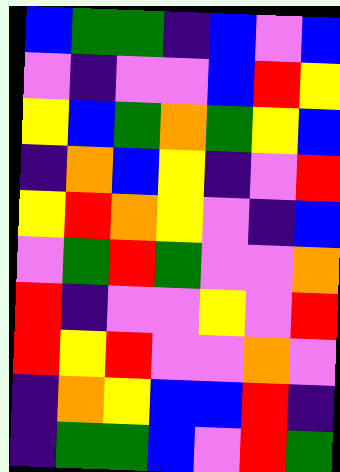[["blue", "green", "green", "indigo", "blue", "violet", "blue"], ["violet", "indigo", "violet", "violet", "blue", "red", "yellow"], ["yellow", "blue", "green", "orange", "green", "yellow", "blue"], ["indigo", "orange", "blue", "yellow", "indigo", "violet", "red"], ["yellow", "red", "orange", "yellow", "violet", "indigo", "blue"], ["violet", "green", "red", "green", "violet", "violet", "orange"], ["red", "indigo", "violet", "violet", "yellow", "violet", "red"], ["red", "yellow", "red", "violet", "violet", "orange", "violet"], ["indigo", "orange", "yellow", "blue", "blue", "red", "indigo"], ["indigo", "green", "green", "blue", "violet", "red", "green"]]